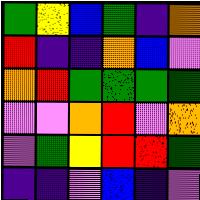[["green", "yellow", "blue", "green", "indigo", "orange"], ["red", "indigo", "indigo", "orange", "blue", "violet"], ["orange", "red", "green", "green", "green", "green"], ["violet", "violet", "orange", "red", "violet", "orange"], ["violet", "green", "yellow", "red", "red", "green"], ["indigo", "indigo", "violet", "blue", "indigo", "violet"]]